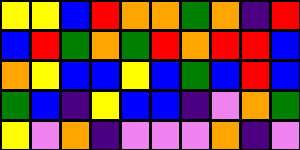[["yellow", "yellow", "blue", "red", "orange", "orange", "green", "orange", "indigo", "red"], ["blue", "red", "green", "orange", "green", "red", "orange", "red", "red", "blue"], ["orange", "yellow", "blue", "blue", "yellow", "blue", "green", "blue", "red", "blue"], ["green", "blue", "indigo", "yellow", "blue", "blue", "indigo", "violet", "orange", "green"], ["yellow", "violet", "orange", "indigo", "violet", "violet", "violet", "orange", "indigo", "violet"]]